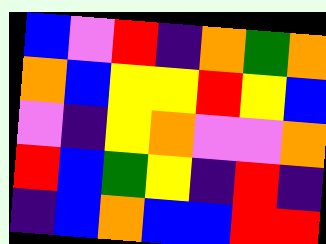[["blue", "violet", "red", "indigo", "orange", "green", "orange"], ["orange", "blue", "yellow", "yellow", "red", "yellow", "blue"], ["violet", "indigo", "yellow", "orange", "violet", "violet", "orange"], ["red", "blue", "green", "yellow", "indigo", "red", "indigo"], ["indigo", "blue", "orange", "blue", "blue", "red", "red"]]